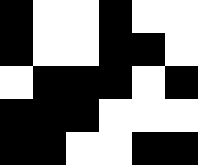[["black", "white", "white", "black", "white", "white"], ["black", "white", "white", "black", "black", "white"], ["white", "black", "black", "black", "white", "black"], ["black", "black", "black", "white", "white", "white"], ["black", "black", "white", "white", "black", "black"]]